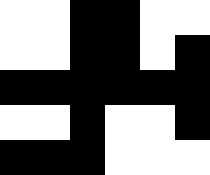[["white", "white", "black", "black", "white", "white"], ["white", "white", "black", "black", "white", "black"], ["black", "black", "black", "black", "black", "black"], ["white", "white", "black", "white", "white", "black"], ["black", "black", "black", "white", "white", "white"]]